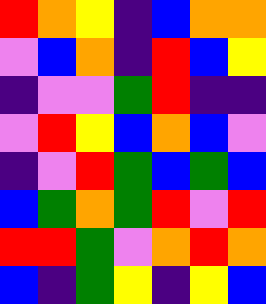[["red", "orange", "yellow", "indigo", "blue", "orange", "orange"], ["violet", "blue", "orange", "indigo", "red", "blue", "yellow"], ["indigo", "violet", "violet", "green", "red", "indigo", "indigo"], ["violet", "red", "yellow", "blue", "orange", "blue", "violet"], ["indigo", "violet", "red", "green", "blue", "green", "blue"], ["blue", "green", "orange", "green", "red", "violet", "red"], ["red", "red", "green", "violet", "orange", "red", "orange"], ["blue", "indigo", "green", "yellow", "indigo", "yellow", "blue"]]